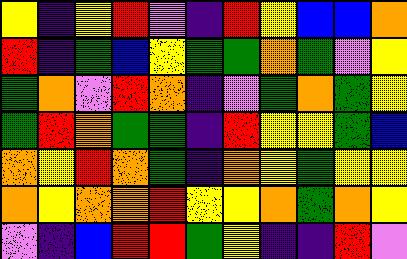[["yellow", "indigo", "yellow", "red", "violet", "indigo", "red", "yellow", "blue", "blue", "orange"], ["red", "indigo", "green", "blue", "yellow", "green", "green", "orange", "green", "violet", "yellow"], ["green", "orange", "violet", "red", "orange", "indigo", "violet", "green", "orange", "green", "yellow"], ["green", "red", "orange", "green", "green", "indigo", "red", "yellow", "yellow", "green", "blue"], ["orange", "yellow", "red", "orange", "green", "indigo", "orange", "yellow", "green", "yellow", "yellow"], ["orange", "yellow", "orange", "orange", "red", "yellow", "yellow", "orange", "green", "orange", "yellow"], ["violet", "indigo", "blue", "red", "red", "green", "yellow", "indigo", "indigo", "red", "violet"]]